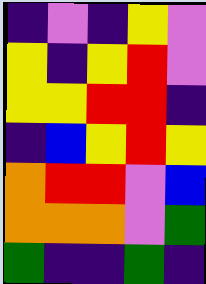[["indigo", "violet", "indigo", "yellow", "violet"], ["yellow", "indigo", "yellow", "red", "violet"], ["yellow", "yellow", "red", "red", "indigo"], ["indigo", "blue", "yellow", "red", "yellow"], ["orange", "red", "red", "violet", "blue"], ["orange", "orange", "orange", "violet", "green"], ["green", "indigo", "indigo", "green", "indigo"]]